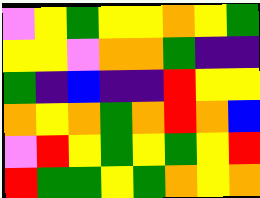[["violet", "yellow", "green", "yellow", "yellow", "orange", "yellow", "green"], ["yellow", "yellow", "violet", "orange", "orange", "green", "indigo", "indigo"], ["green", "indigo", "blue", "indigo", "indigo", "red", "yellow", "yellow"], ["orange", "yellow", "orange", "green", "orange", "red", "orange", "blue"], ["violet", "red", "yellow", "green", "yellow", "green", "yellow", "red"], ["red", "green", "green", "yellow", "green", "orange", "yellow", "orange"]]